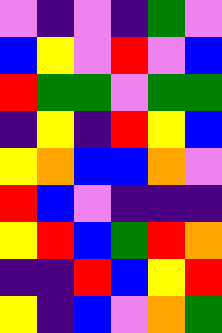[["violet", "indigo", "violet", "indigo", "green", "violet"], ["blue", "yellow", "violet", "red", "violet", "blue"], ["red", "green", "green", "violet", "green", "green"], ["indigo", "yellow", "indigo", "red", "yellow", "blue"], ["yellow", "orange", "blue", "blue", "orange", "violet"], ["red", "blue", "violet", "indigo", "indigo", "indigo"], ["yellow", "red", "blue", "green", "red", "orange"], ["indigo", "indigo", "red", "blue", "yellow", "red"], ["yellow", "indigo", "blue", "violet", "orange", "green"]]